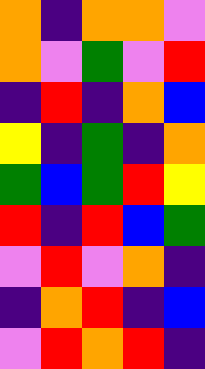[["orange", "indigo", "orange", "orange", "violet"], ["orange", "violet", "green", "violet", "red"], ["indigo", "red", "indigo", "orange", "blue"], ["yellow", "indigo", "green", "indigo", "orange"], ["green", "blue", "green", "red", "yellow"], ["red", "indigo", "red", "blue", "green"], ["violet", "red", "violet", "orange", "indigo"], ["indigo", "orange", "red", "indigo", "blue"], ["violet", "red", "orange", "red", "indigo"]]